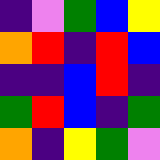[["indigo", "violet", "green", "blue", "yellow"], ["orange", "red", "indigo", "red", "blue"], ["indigo", "indigo", "blue", "red", "indigo"], ["green", "red", "blue", "indigo", "green"], ["orange", "indigo", "yellow", "green", "violet"]]